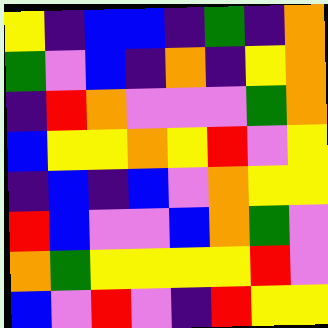[["yellow", "indigo", "blue", "blue", "indigo", "green", "indigo", "orange"], ["green", "violet", "blue", "indigo", "orange", "indigo", "yellow", "orange"], ["indigo", "red", "orange", "violet", "violet", "violet", "green", "orange"], ["blue", "yellow", "yellow", "orange", "yellow", "red", "violet", "yellow"], ["indigo", "blue", "indigo", "blue", "violet", "orange", "yellow", "yellow"], ["red", "blue", "violet", "violet", "blue", "orange", "green", "violet"], ["orange", "green", "yellow", "yellow", "yellow", "yellow", "red", "violet"], ["blue", "violet", "red", "violet", "indigo", "red", "yellow", "yellow"]]